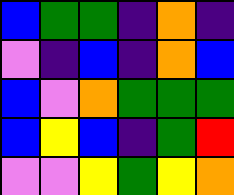[["blue", "green", "green", "indigo", "orange", "indigo"], ["violet", "indigo", "blue", "indigo", "orange", "blue"], ["blue", "violet", "orange", "green", "green", "green"], ["blue", "yellow", "blue", "indigo", "green", "red"], ["violet", "violet", "yellow", "green", "yellow", "orange"]]